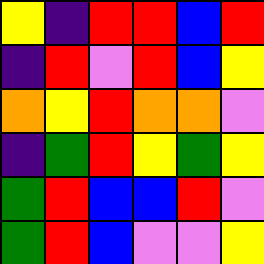[["yellow", "indigo", "red", "red", "blue", "red"], ["indigo", "red", "violet", "red", "blue", "yellow"], ["orange", "yellow", "red", "orange", "orange", "violet"], ["indigo", "green", "red", "yellow", "green", "yellow"], ["green", "red", "blue", "blue", "red", "violet"], ["green", "red", "blue", "violet", "violet", "yellow"]]